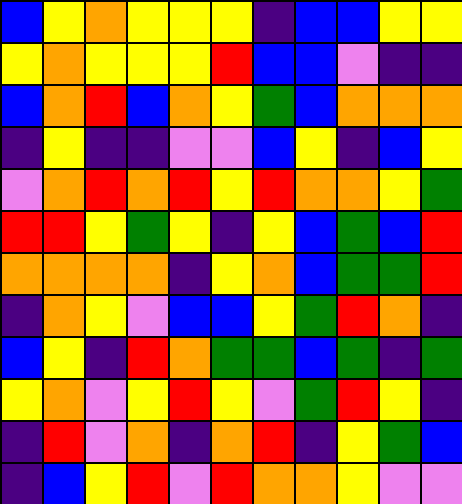[["blue", "yellow", "orange", "yellow", "yellow", "yellow", "indigo", "blue", "blue", "yellow", "yellow"], ["yellow", "orange", "yellow", "yellow", "yellow", "red", "blue", "blue", "violet", "indigo", "indigo"], ["blue", "orange", "red", "blue", "orange", "yellow", "green", "blue", "orange", "orange", "orange"], ["indigo", "yellow", "indigo", "indigo", "violet", "violet", "blue", "yellow", "indigo", "blue", "yellow"], ["violet", "orange", "red", "orange", "red", "yellow", "red", "orange", "orange", "yellow", "green"], ["red", "red", "yellow", "green", "yellow", "indigo", "yellow", "blue", "green", "blue", "red"], ["orange", "orange", "orange", "orange", "indigo", "yellow", "orange", "blue", "green", "green", "red"], ["indigo", "orange", "yellow", "violet", "blue", "blue", "yellow", "green", "red", "orange", "indigo"], ["blue", "yellow", "indigo", "red", "orange", "green", "green", "blue", "green", "indigo", "green"], ["yellow", "orange", "violet", "yellow", "red", "yellow", "violet", "green", "red", "yellow", "indigo"], ["indigo", "red", "violet", "orange", "indigo", "orange", "red", "indigo", "yellow", "green", "blue"], ["indigo", "blue", "yellow", "red", "violet", "red", "orange", "orange", "yellow", "violet", "violet"]]